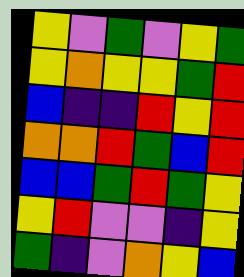[["yellow", "violet", "green", "violet", "yellow", "green"], ["yellow", "orange", "yellow", "yellow", "green", "red"], ["blue", "indigo", "indigo", "red", "yellow", "red"], ["orange", "orange", "red", "green", "blue", "red"], ["blue", "blue", "green", "red", "green", "yellow"], ["yellow", "red", "violet", "violet", "indigo", "yellow"], ["green", "indigo", "violet", "orange", "yellow", "blue"]]